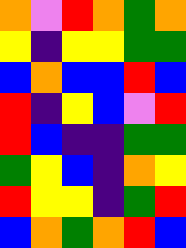[["orange", "violet", "red", "orange", "green", "orange"], ["yellow", "indigo", "yellow", "yellow", "green", "green"], ["blue", "orange", "blue", "blue", "red", "blue"], ["red", "indigo", "yellow", "blue", "violet", "red"], ["red", "blue", "indigo", "indigo", "green", "green"], ["green", "yellow", "blue", "indigo", "orange", "yellow"], ["red", "yellow", "yellow", "indigo", "green", "red"], ["blue", "orange", "green", "orange", "red", "blue"]]